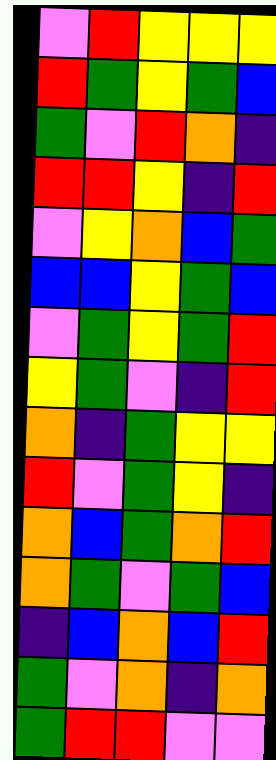[["violet", "red", "yellow", "yellow", "yellow"], ["red", "green", "yellow", "green", "blue"], ["green", "violet", "red", "orange", "indigo"], ["red", "red", "yellow", "indigo", "red"], ["violet", "yellow", "orange", "blue", "green"], ["blue", "blue", "yellow", "green", "blue"], ["violet", "green", "yellow", "green", "red"], ["yellow", "green", "violet", "indigo", "red"], ["orange", "indigo", "green", "yellow", "yellow"], ["red", "violet", "green", "yellow", "indigo"], ["orange", "blue", "green", "orange", "red"], ["orange", "green", "violet", "green", "blue"], ["indigo", "blue", "orange", "blue", "red"], ["green", "violet", "orange", "indigo", "orange"], ["green", "red", "red", "violet", "violet"]]